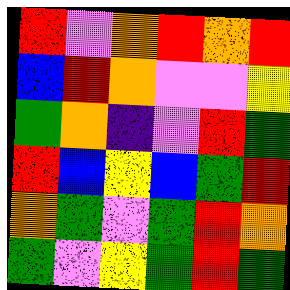[["red", "violet", "orange", "red", "orange", "red"], ["blue", "red", "orange", "violet", "violet", "yellow"], ["green", "orange", "indigo", "violet", "red", "green"], ["red", "blue", "yellow", "blue", "green", "red"], ["orange", "green", "violet", "green", "red", "orange"], ["green", "violet", "yellow", "green", "red", "green"]]